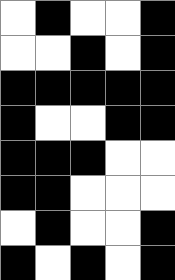[["white", "black", "white", "white", "black"], ["white", "white", "black", "white", "black"], ["black", "black", "black", "black", "black"], ["black", "white", "white", "black", "black"], ["black", "black", "black", "white", "white"], ["black", "black", "white", "white", "white"], ["white", "black", "white", "white", "black"], ["black", "white", "black", "white", "black"]]